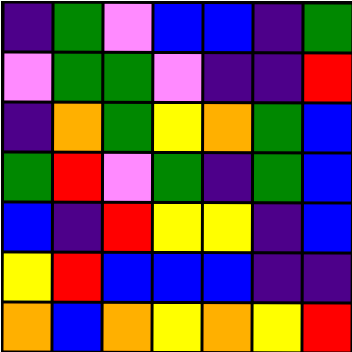[["indigo", "green", "violet", "blue", "blue", "indigo", "green"], ["violet", "green", "green", "violet", "indigo", "indigo", "red"], ["indigo", "orange", "green", "yellow", "orange", "green", "blue"], ["green", "red", "violet", "green", "indigo", "green", "blue"], ["blue", "indigo", "red", "yellow", "yellow", "indigo", "blue"], ["yellow", "red", "blue", "blue", "blue", "indigo", "indigo"], ["orange", "blue", "orange", "yellow", "orange", "yellow", "red"]]